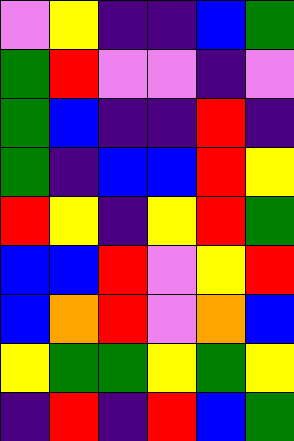[["violet", "yellow", "indigo", "indigo", "blue", "green"], ["green", "red", "violet", "violet", "indigo", "violet"], ["green", "blue", "indigo", "indigo", "red", "indigo"], ["green", "indigo", "blue", "blue", "red", "yellow"], ["red", "yellow", "indigo", "yellow", "red", "green"], ["blue", "blue", "red", "violet", "yellow", "red"], ["blue", "orange", "red", "violet", "orange", "blue"], ["yellow", "green", "green", "yellow", "green", "yellow"], ["indigo", "red", "indigo", "red", "blue", "green"]]